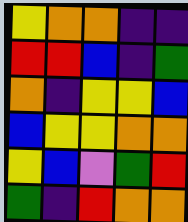[["yellow", "orange", "orange", "indigo", "indigo"], ["red", "red", "blue", "indigo", "green"], ["orange", "indigo", "yellow", "yellow", "blue"], ["blue", "yellow", "yellow", "orange", "orange"], ["yellow", "blue", "violet", "green", "red"], ["green", "indigo", "red", "orange", "orange"]]